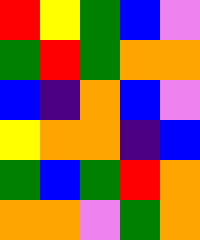[["red", "yellow", "green", "blue", "violet"], ["green", "red", "green", "orange", "orange"], ["blue", "indigo", "orange", "blue", "violet"], ["yellow", "orange", "orange", "indigo", "blue"], ["green", "blue", "green", "red", "orange"], ["orange", "orange", "violet", "green", "orange"]]